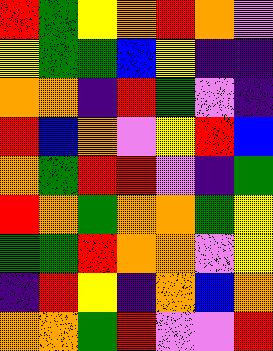[["red", "green", "yellow", "orange", "red", "orange", "violet"], ["yellow", "green", "green", "blue", "yellow", "indigo", "indigo"], ["orange", "orange", "indigo", "red", "green", "violet", "indigo"], ["red", "blue", "orange", "violet", "yellow", "red", "blue"], ["orange", "green", "red", "red", "violet", "indigo", "green"], ["red", "orange", "green", "orange", "orange", "green", "yellow"], ["green", "green", "red", "orange", "orange", "violet", "yellow"], ["indigo", "red", "yellow", "indigo", "orange", "blue", "orange"], ["orange", "orange", "green", "red", "violet", "violet", "red"]]